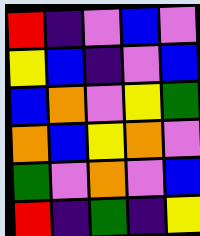[["red", "indigo", "violet", "blue", "violet"], ["yellow", "blue", "indigo", "violet", "blue"], ["blue", "orange", "violet", "yellow", "green"], ["orange", "blue", "yellow", "orange", "violet"], ["green", "violet", "orange", "violet", "blue"], ["red", "indigo", "green", "indigo", "yellow"]]